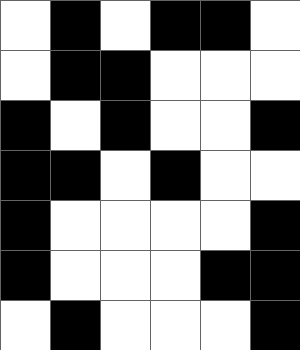[["white", "black", "white", "black", "black", "white"], ["white", "black", "black", "white", "white", "white"], ["black", "white", "black", "white", "white", "black"], ["black", "black", "white", "black", "white", "white"], ["black", "white", "white", "white", "white", "black"], ["black", "white", "white", "white", "black", "black"], ["white", "black", "white", "white", "white", "black"]]